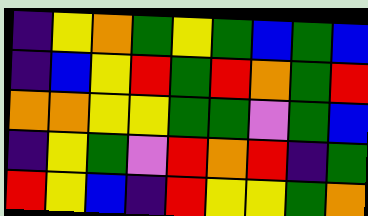[["indigo", "yellow", "orange", "green", "yellow", "green", "blue", "green", "blue"], ["indigo", "blue", "yellow", "red", "green", "red", "orange", "green", "red"], ["orange", "orange", "yellow", "yellow", "green", "green", "violet", "green", "blue"], ["indigo", "yellow", "green", "violet", "red", "orange", "red", "indigo", "green"], ["red", "yellow", "blue", "indigo", "red", "yellow", "yellow", "green", "orange"]]